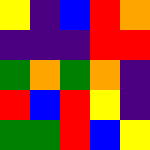[["yellow", "indigo", "blue", "red", "orange"], ["indigo", "indigo", "indigo", "red", "red"], ["green", "orange", "green", "orange", "indigo"], ["red", "blue", "red", "yellow", "indigo"], ["green", "green", "red", "blue", "yellow"]]